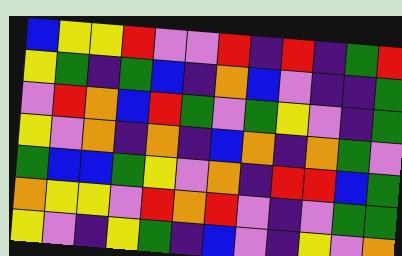[["blue", "yellow", "yellow", "red", "violet", "violet", "red", "indigo", "red", "indigo", "green", "red"], ["yellow", "green", "indigo", "green", "blue", "indigo", "orange", "blue", "violet", "indigo", "indigo", "green"], ["violet", "red", "orange", "blue", "red", "green", "violet", "green", "yellow", "violet", "indigo", "green"], ["yellow", "violet", "orange", "indigo", "orange", "indigo", "blue", "orange", "indigo", "orange", "green", "violet"], ["green", "blue", "blue", "green", "yellow", "violet", "orange", "indigo", "red", "red", "blue", "green"], ["orange", "yellow", "yellow", "violet", "red", "orange", "red", "violet", "indigo", "violet", "green", "green"], ["yellow", "violet", "indigo", "yellow", "green", "indigo", "blue", "violet", "indigo", "yellow", "violet", "orange"]]